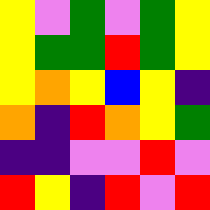[["yellow", "violet", "green", "violet", "green", "yellow"], ["yellow", "green", "green", "red", "green", "yellow"], ["yellow", "orange", "yellow", "blue", "yellow", "indigo"], ["orange", "indigo", "red", "orange", "yellow", "green"], ["indigo", "indigo", "violet", "violet", "red", "violet"], ["red", "yellow", "indigo", "red", "violet", "red"]]